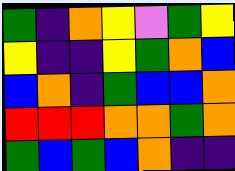[["green", "indigo", "orange", "yellow", "violet", "green", "yellow"], ["yellow", "indigo", "indigo", "yellow", "green", "orange", "blue"], ["blue", "orange", "indigo", "green", "blue", "blue", "orange"], ["red", "red", "red", "orange", "orange", "green", "orange"], ["green", "blue", "green", "blue", "orange", "indigo", "indigo"]]